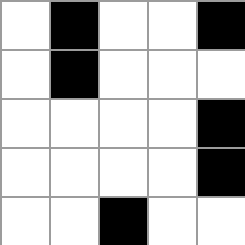[["white", "black", "white", "white", "black"], ["white", "black", "white", "white", "white"], ["white", "white", "white", "white", "black"], ["white", "white", "white", "white", "black"], ["white", "white", "black", "white", "white"]]